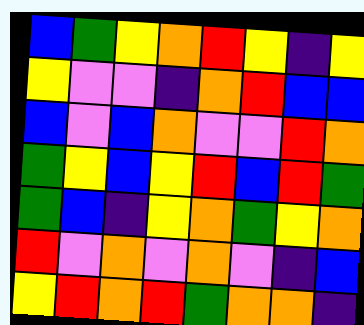[["blue", "green", "yellow", "orange", "red", "yellow", "indigo", "yellow"], ["yellow", "violet", "violet", "indigo", "orange", "red", "blue", "blue"], ["blue", "violet", "blue", "orange", "violet", "violet", "red", "orange"], ["green", "yellow", "blue", "yellow", "red", "blue", "red", "green"], ["green", "blue", "indigo", "yellow", "orange", "green", "yellow", "orange"], ["red", "violet", "orange", "violet", "orange", "violet", "indigo", "blue"], ["yellow", "red", "orange", "red", "green", "orange", "orange", "indigo"]]